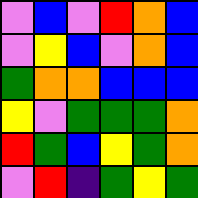[["violet", "blue", "violet", "red", "orange", "blue"], ["violet", "yellow", "blue", "violet", "orange", "blue"], ["green", "orange", "orange", "blue", "blue", "blue"], ["yellow", "violet", "green", "green", "green", "orange"], ["red", "green", "blue", "yellow", "green", "orange"], ["violet", "red", "indigo", "green", "yellow", "green"]]